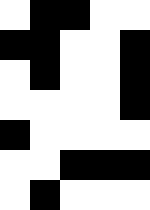[["white", "black", "black", "white", "white"], ["black", "black", "white", "white", "black"], ["white", "black", "white", "white", "black"], ["white", "white", "white", "white", "black"], ["black", "white", "white", "white", "white"], ["white", "white", "black", "black", "black"], ["white", "black", "white", "white", "white"]]